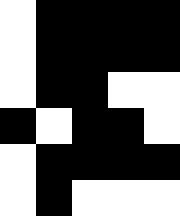[["white", "black", "black", "black", "black"], ["white", "black", "black", "black", "black"], ["white", "black", "black", "white", "white"], ["black", "white", "black", "black", "white"], ["white", "black", "black", "black", "black"], ["white", "black", "white", "white", "white"]]